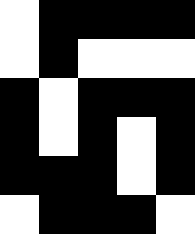[["white", "black", "black", "black", "black"], ["white", "black", "white", "white", "white"], ["black", "white", "black", "black", "black"], ["black", "white", "black", "white", "black"], ["black", "black", "black", "white", "black"], ["white", "black", "black", "black", "white"]]